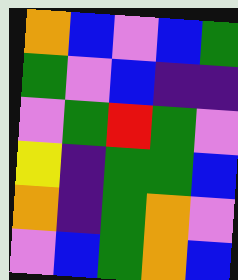[["orange", "blue", "violet", "blue", "green"], ["green", "violet", "blue", "indigo", "indigo"], ["violet", "green", "red", "green", "violet"], ["yellow", "indigo", "green", "green", "blue"], ["orange", "indigo", "green", "orange", "violet"], ["violet", "blue", "green", "orange", "blue"]]